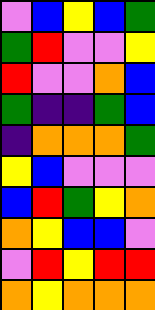[["violet", "blue", "yellow", "blue", "green"], ["green", "red", "violet", "violet", "yellow"], ["red", "violet", "violet", "orange", "blue"], ["green", "indigo", "indigo", "green", "blue"], ["indigo", "orange", "orange", "orange", "green"], ["yellow", "blue", "violet", "violet", "violet"], ["blue", "red", "green", "yellow", "orange"], ["orange", "yellow", "blue", "blue", "violet"], ["violet", "red", "yellow", "red", "red"], ["orange", "yellow", "orange", "orange", "orange"]]